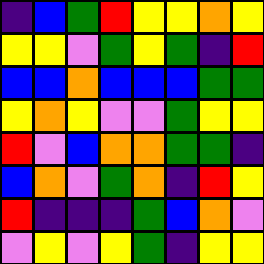[["indigo", "blue", "green", "red", "yellow", "yellow", "orange", "yellow"], ["yellow", "yellow", "violet", "green", "yellow", "green", "indigo", "red"], ["blue", "blue", "orange", "blue", "blue", "blue", "green", "green"], ["yellow", "orange", "yellow", "violet", "violet", "green", "yellow", "yellow"], ["red", "violet", "blue", "orange", "orange", "green", "green", "indigo"], ["blue", "orange", "violet", "green", "orange", "indigo", "red", "yellow"], ["red", "indigo", "indigo", "indigo", "green", "blue", "orange", "violet"], ["violet", "yellow", "violet", "yellow", "green", "indigo", "yellow", "yellow"]]